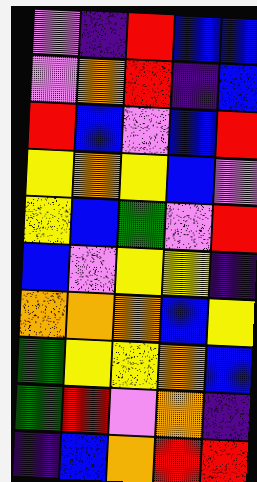[["violet", "indigo", "red", "blue", "blue"], ["violet", "orange", "red", "indigo", "blue"], ["red", "blue", "violet", "blue", "red"], ["yellow", "orange", "yellow", "blue", "violet"], ["yellow", "blue", "green", "violet", "red"], ["blue", "violet", "yellow", "yellow", "indigo"], ["orange", "orange", "orange", "blue", "yellow"], ["green", "yellow", "yellow", "orange", "blue"], ["green", "red", "violet", "orange", "indigo"], ["indigo", "blue", "orange", "red", "red"]]